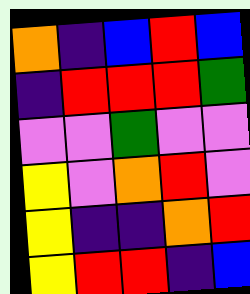[["orange", "indigo", "blue", "red", "blue"], ["indigo", "red", "red", "red", "green"], ["violet", "violet", "green", "violet", "violet"], ["yellow", "violet", "orange", "red", "violet"], ["yellow", "indigo", "indigo", "orange", "red"], ["yellow", "red", "red", "indigo", "blue"]]